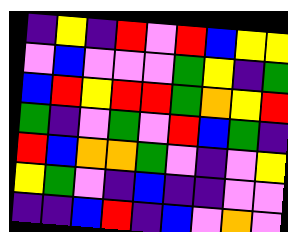[["indigo", "yellow", "indigo", "red", "violet", "red", "blue", "yellow", "yellow"], ["violet", "blue", "violet", "violet", "violet", "green", "yellow", "indigo", "green"], ["blue", "red", "yellow", "red", "red", "green", "orange", "yellow", "red"], ["green", "indigo", "violet", "green", "violet", "red", "blue", "green", "indigo"], ["red", "blue", "orange", "orange", "green", "violet", "indigo", "violet", "yellow"], ["yellow", "green", "violet", "indigo", "blue", "indigo", "indigo", "violet", "violet"], ["indigo", "indigo", "blue", "red", "indigo", "blue", "violet", "orange", "violet"]]